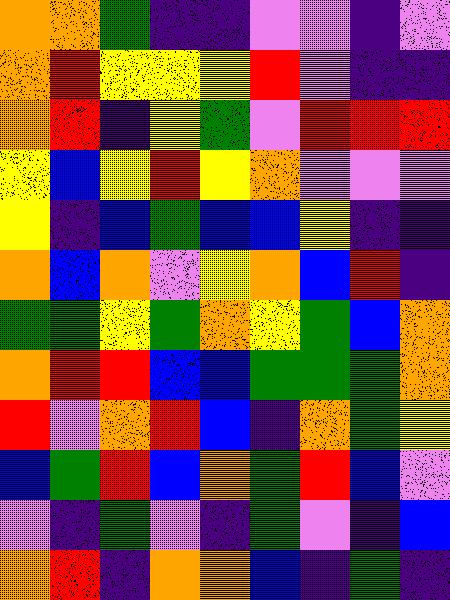[["orange", "orange", "green", "indigo", "indigo", "violet", "violet", "indigo", "violet"], ["orange", "red", "yellow", "yellow", "yellow", "red", "violet", "indigo", "indigo"], ["orange", "red", "indigo", "yellow", "green", "violet", "red", "red", "red"], ["yellow", "blue", "yellow", "red", "yellow", "orange", "violet", "violet", "violet"], ["yellow", "indigo", "blue", "green", "blue", "blue", "yellow", "indigo", "indigo"], ["orange", "blue", "orange", "violet", "yellow", "orange", "blue", "red", "indigo"], ["green", "green", "yellow", "green", "orange", "yellow", "green", "blue", "orange"], ["orange", "red", "red", "blue", "blue", "green", "green", "green", "orange"], ["red", "violet", "orange", "red", "blue", "indigo", "orange", "green", "yellow"], ["blue", "green", "red", "blue", "orange", "green", "red", "blue", "violet"], ["violet", "indigo", "green", "violet", "indigo", "green", "violet", "indigo", "blue"], ["orange", "red", "indigo", "orange", "orange", "blue", "indigo", "green", "indigo"]]